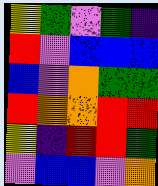[["yellow", "green", "violet", "green", "indigo"], ["red", "violet", "blue", "blue", "blue"], ["blue", "violet", "orange", "green", "green"], ["red", "orange", "orange", "red", "red"], ["yellow", "indigo", "red", "red", "green"], ["violet", "blue", "blue", "violet", "orange"]]